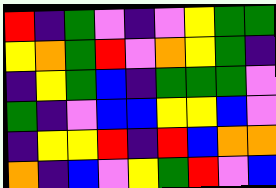[["red", "indigo", "green", "violet", "indigo", "violet", "yellow", "green", "green"], ["yellow", "orange", "green", "red", "violet", "orange", "yellow", "green", "indigo"], ["indigo", "yellow", "green", "blue", "indigo", "green", "green", "green", "violet"], ["green", "indigo", "violet", "blue", "blue", "yellow", "yellow", "blue", "violet"], ["indigo", "yellow", "yellow", "red", "indigo", "red", "blue", "orange", "orange"], ["orange", "indigo", "blue", "violet", "yellow", "green", "red", "violet", "blue"]]